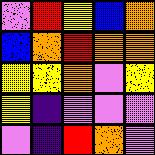[["violet", "red", "yellow", "blue", "orange"], ["blue", "orange", "red", "orange", "orange"], ["yellow", "yellow", "orange", "violet", "yellow"], ["yellow", "indigo", "violet", "violet", "violet"], ["violet", "indigo", "red", "orange", "violet"]]